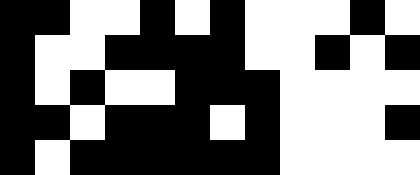[["black", "black", "white", "white", "black", "white", "black", "white", "white", "white", "black", "white"], ["black", "white", "white", "black", "black", "black", "black", "white", "white", "black", "white", "black"], ["black", "white", "black", "white", "white", "black", "black", "black", "white", "white", "white", "white"], ["black", "black", "white", "black", "black", "black", "white", "black", "white", "white", "white", "black"], ["black", "white", "black", "black", "black", "black", "black", "black", "white", "white", "white", "white"]]